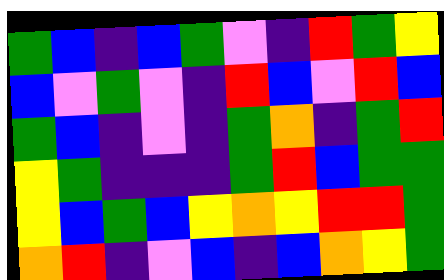[["green", "blue", "indigo", "blue", "green", "violet", "indigo", "red", "green", "yellow"], ["blue", "violet", "green", "violet", "indigo", "red", "blue", "violet", "red", "blue"], ["green", "blue", "indigo", "violet", "indigo", "green", "orange", "indigo", "green", "red"], ["yellow", "green", "indigo", "indigo", "indigo", "green", "red", "blue", "green", "green"], ["yellow", "blue", "green", "blue", "yellow", "orange", "yellow", "red", "red", "green"], ["orange", "red", "indigo", "violet", "blue", "indigo", "blue", "orange", "yellow", "green"]]